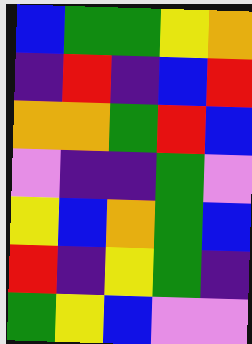[["blue", "green", "green", "yellow", "orange"], ["indigo", "red", "indigo", "blue", "red"], ["orange", "orange", "green", "red", "blue"], ["violet", "indigo", "indigo", "green", "violet"], ["yellow", "blue", "orange", "green", "blue"], ["red", "indigo", "yellow", "green", "indigo"], ["green", "yellow", "blue", "violet", "violet"]]